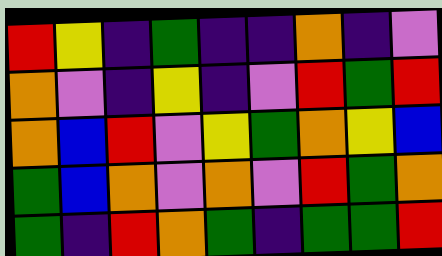[["red", "yellow", "indigo", "green", "indigo", "indigo", "orange", "indigo", "violet"], ["orange", "violet", "indigo", "yellow", "indigo", "violet", "red", "green", "red"], ["orange", "blue", "red", "violet", "yellow", "green", "orange", "yellow", "blue"], ["green", "blue", "orange", "violet", "orange", "violet", "red", "green", "orange"], ["green", "indigo", "red", "orange", "green", "indigo", "green", "green", "red"]]